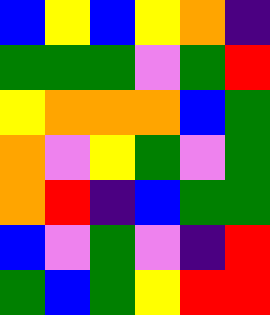[["blue", "yellow", "blue", "yellow", "orange", "indigo"], ["green", "green", "green", "violet", "green", "red"], ["yellow", "orange", "orange", "orange", "blue", "green"], ["orange", "violet", "yellow", "green", "violet", "green"], ["orange", "red", "indigo", "blue", "green", "green"], ["blue", "violet", "green", "violet", "indigo", "red"], ["green", "blue", "green", "yellow", "red", "red"]]